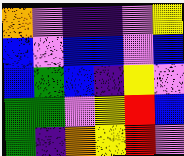[["orange", "violet", "indigo", "indigo", "violet", "yellow"], ["blue", "violet", "blue", "blue", "violet", "blue"], ["blue", "green", "blue", "indigo", "yellow", "violet"], ["green", "green", "violet", "yellow", "red", "blue"], ["green", "indigo", "orange", "yellow", "red", "violet"]]